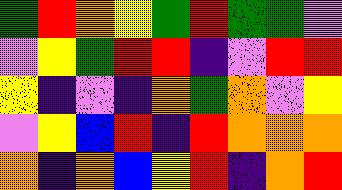[["green", "red", "orange", "yellow", "green", "red", "green", "green", "violet"], ["violet", "yellow", "green", "red", "red", "indigo", "violet", "red", "red"], ["yellow", "indigo", "violet", "indigo", "orange", "green", "orange", "violet", "yellow"], ["violet", "yellow", "blue", "red", "indigo", "red", "orange", "orange", "orange"], ["orange", "indigo", "orange", "blue", "yellow", "red", "indigo", "orange", "red"]]